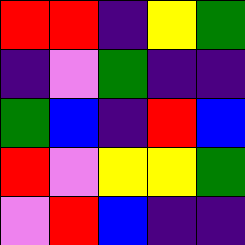[["red", "red", "indigo", "yellow", "green"], ["indigo", "violet", "green", "indigo", "indigo"], ["green", "blue", "indigo", "red", "blue"], ["red", "violet", "yellow", "yellow", "green"], ["violet", "red", "blue", "indigo", "indigo"]]